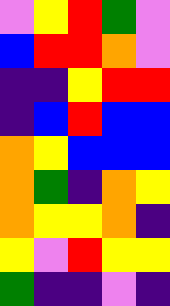[["violet", "yellow", "red", "green", "violet"], ["blue", "red", "red", "orange", "violet"], ["indigo", "indigo", "yellow", "red", "red"], ["indigo", "blue", "red", "blue", "blue"], ["orange", "yellow", "blue", "blue", "blue"], ["orange", "green", "indigo", "orange", "yellow"], ["orange", "yellow", "yellow", "orange", "indigo"], ["yellow", "violet", "red", "yellow", "yellow"], ["green", "indigo", "indigo", "violet", "indigo"]]